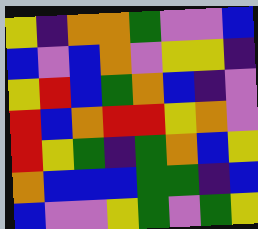[["yellow", "indigo", "orange", "orange", "green", "violet", "violet", "blue"], ["blue", "violet", "blue", "orange", "violet", "yellow", "yellow", "indigo"], ["yellow", "red", "blue", "green", "orange", "blue", "indigo", "violet"], ["red", "blue", "orange", "red", "red", "yellow", "orange", "violet"], ["red", "yellow", "green", "indigo", "green", "orange", "blue", "yellow"], ["orange", "blue", "blue", "blue", "green", "green", "indigo", "blue"], ["blue", "violet", "violet", "yellow", "green", "violet", "green", "yellow"]]